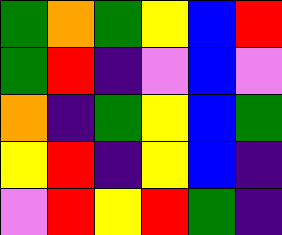[["green", "orange", "green", "yellow", "blue", "red"], ["green", "red", "indigo", "violet", "blue", "violet"], ["orange", "indigo", "green", "yellow", "blue", "green"], ["yellow", "red", "indigo", "yellow", "blue", "indigo"], ["violet", "red", "yellow", "red", "green", "indigo"]]